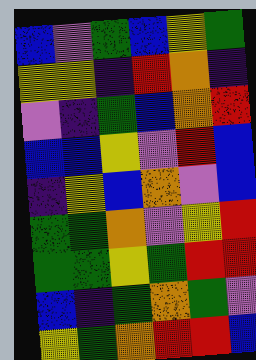[["blue", "violet", "green", "blue", "yellow", "green"], ["yellow", "yellow", "indigo", "red", "orange", "indigo"], ["violet", "indigo", "green", "blue", "orange", "red"], ["blue", "blue", "yellow", "violet", "red", "blue"], ["indigo", "yellow", "blue", "orange", "violet", "blue"], ["green", "green", "orange", "violet", "yellow", "red"], ["green", "green", "yellow", "green", "red", "red"], ["blue", "indigo", "green", "orange", "green", "violet"], ["yellow", "green", "orange", "red", "red", "blue"]]